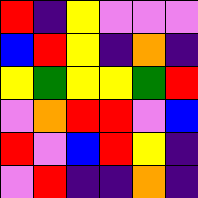[["red", "indigo", "yellow", "violet", "violet", "violet"], ["blue", "red", "yellow", "indigo", "orange", "indigo"], ["yellow", "green", "yellow", "yellow", "green", "red"], ["violet", "orange", "red", "red", "violet", "blue"], ["red", "violet", "blue", "red", "yellow", "indigo"], ["violet", "red", "indigo", "indigo", "orange", "indigo"]]